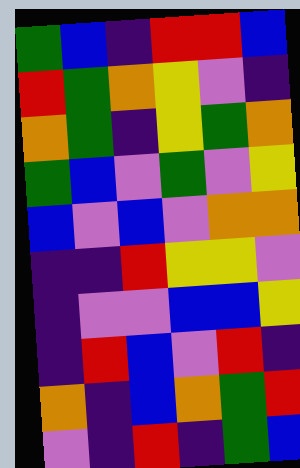[["green", "blue", "indigo", "red", "red", "blue"], ["red", "green", "orange", "yellow", "violet", "indigo"], ["orange", "green", "indigo", "yellow", "green", "orange"], ["green", "blue", "violet", "green", "violet", "yellow"], ["blue", "violet", "blue", "violet", "orange", "orange"], ["indigo", "indigo", "red", "yellow", "yellow", "violet"], ["indigo", "violet", "violet", "blue", "blue", "yellow"], ["indigo", "red", "blue", "violet", "red", "indigo"], ["orange", "indigo", "blue", "orange", "green", "red"], ["violet", "indigo", "red", "indigo", "green", "blue"]]